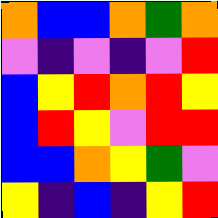[["orange", "blue", "blue", "orange", "green", "orange"], ["violet", "indigo", "violet", "indigo", "violet", "red"], ["blue", "yellow", "red", "orange", "red", "yellow"], ["blue", "red", "yellow", "violet", "red", "red"], ["blue", "blue", "orange", "yellow", "green", "violet"], ["yellow", "indigo", "blue", "indigo", "yellow", "red"]]